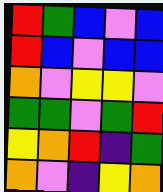[["red", "green", "blue", "violet", "blue"], ["red", "blue", "violet", "blue", "blue"], ["orange", "violet", "yellow", "yellow", "violet"], ["green", "green", "violet", "green", "red"], ["yellow", "orange", "red", "indigo", "green"], ["orange", "violet", "indigo", "yellow", "orange"]]